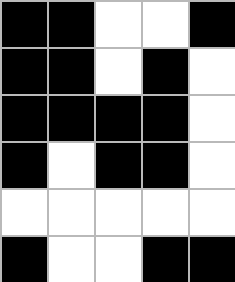[["black", "black", "white", "white", "black"], ["black", "black", "white", "black", "white"], ["black", "black", "black", "black", "white"], ["black", "white", "black", "black", "white"], ["white", "white", "white", "white", "white"], ["black", "white", "white", "black", "black"]]